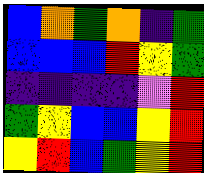[["blue", "orange", "green", "orange", "indigo", "green"], ["blue", "blue", "blue", "red", "yellow", "green"], ["indigo", "indigo", "indigo", "indigo", "violet", "red"], ["green", "yellow", "blue", "blue", "yellow", "red"], ["yellow", "red", "blue", "green", "yellow", "red"]]